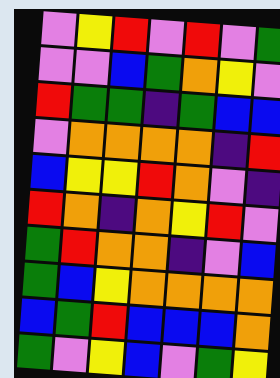[["violet", "yellow", "red", "violet", "red", "violet", "green"], ["violet", "violet", "blue", "green", "orange", "yellow", "violet"], ["red", "green", "green", "indigo", "green", "blue", "blue"], ["violet", "orange", "orange", "orange", "orange", "indigo", "red"], ["blue", "yellow", "yellow", "red", "orange", "violet", "indigo"], ["red", "orange", "indigo", "orange", "yellow", "red", "violet"], ["green", "red", "orange", "orange", "indigo", "violet", "blue"], ["green", "blue", "yellow", "orange", "orange", "orange", "orange"], ["blue", "green", "red", "blue", "blue", "blue", "orange"], ["green", "violet", "yellow", "blue", "violet", "green", "yellow"]]